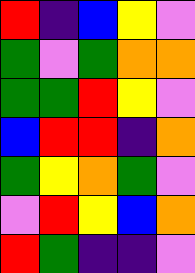[["red", "indigo", "blue", "yellow", "violet"], ["green", "violet", "green", "orange", "orange"], ["green", "green", "red", "yellow", "violet"], ["blue", "red", "red", "indigo", "orange"], ["green", "yellow", "orange", "green", "violet"], ["violet", "red", "yellow", "blue", "orange"], ["red", "green", "indigo", "indigo", "violet"]]